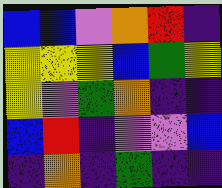[["blue", "blue", "violet", "orange", "red", "indigo"], ["yellow", "yellow", "yellow", "blue", "green", "yellow"], ["yellow", "violet", "green", "orange", "indigo", "indigo"], ["blue", "red", "indigo", "violet", "violet", "blue"], ["indigo", "orange", "indigo", "green", "indigo", "indigo"]]